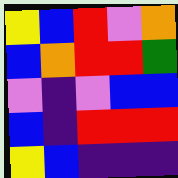[["yellow", "blue", "red", "violet", "orange"], ["blue", "orange", "red", "red", "green"], ["violet", "indigo", "violet", "blue", "blue"], ["blue", "indigo", "red", "red", "red"], ["yellow", "blue", "indigo", "indigo", "indigo"]]